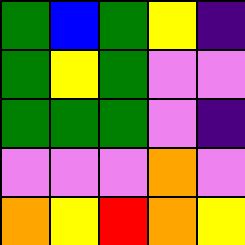[["green", "blue", "green", "yellow", "indigo"], ["green", "yellow", "green", "violet", "violet"], ["green", "green", "green", "violet", "indigo"], ["violet", "violet", "violet", "orange", "violet"], ["orange", "yellow", "red", "orange", "yellow"]]